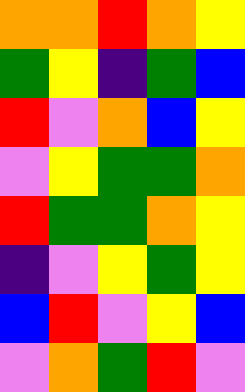[["orange", "orange", "red", "orange", "yellow"], ["green", "yellow", "indigo", "green", "blue"], ["red", "violet", "orange", "blue", "yellow"], ["violet", "yellow", "green", "green", "orange"], ["red", "green", "green", "orange", "yellow"], ["indigo", "violet", "yellow", "green", "yellow"], ["blue", "red", "violet", "yellow", "blue"], ["violet", "orange", "green", "red", "violet"]]